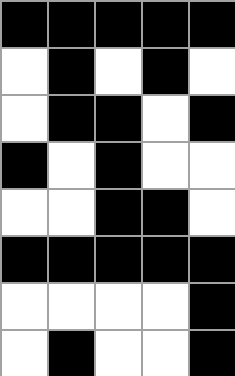[["black", "black", "black", "black", "black"], ["white", "black", "white", "black", "white"], ["white", "black", "black", "white", "black"], ["black", "white", "black", "white", "white"], ["white", "white", "black", "black", "white"], ["black", "black", "black", "black", "black"], ["white", "white", "white", "white", "black"], ["white", "black", "white", "white", "black"]]